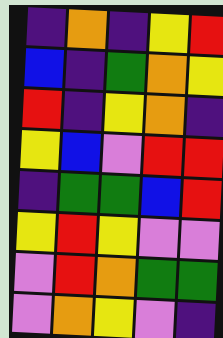[["indigo", "orange", "indigo", "yellow", "red"], ["blue", "indigo", "green", "orange", "yellow"], ["red", "indigo", "yellow", "orange", "indigo"], ["yellow", "blue", "violet", "red", "red"], ["indigo", "green", "green", "blue", "red"], ["yellow", "red", "yellow", "violet", "violet"], ["violet", "red", "orange", "green", "green"], ["violet", "orange", "yellow", "violet", "indigo"]]